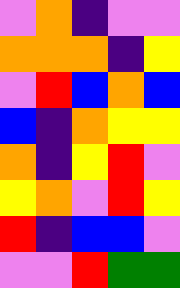[["violet", "orange", "indigo", "violet", "violet"], ["orange", "orange", "orange", "indigo", "yellow"], ["violet", "red", "blue", "orange", "blue"], ["blue", "indigo", "orange", "yellow", "yellow"], ["orange", "indigo", "yellow", "red", "violet"], ["yellow", "orange", "violet", "red", "yellow"], ["red", "indigo", "blue", "blue", "violet"], ["violet", "violet", "red", "green", "green"]]